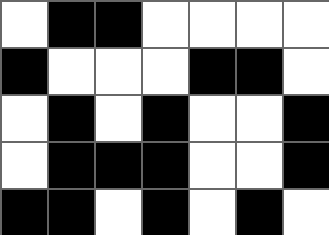[["white", "black", "black", "white", "white", "white", "white"], ["black", "white", "white", "white", "black", "black", "white"], ["white", "black", "white", "black", "white", "white", "black"], ["white", "black", "black", "black", "white", "white", "black"], ["black", "black", "white", "black", "white", "black", "white"]]